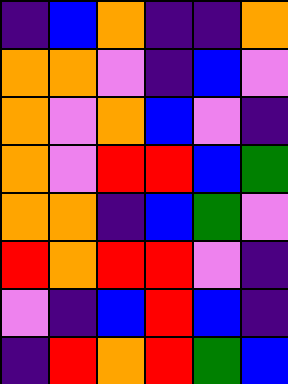[["indigo", "blue", "orange", "indigo", "indigo", "orange"], ["orange", "orange", "violet", "indigo", "blue", "violet"], ["orange", "violet", "orange", "blue", "violet", "indigo"], ["orange", "violet", "red", "red", "blue", "green"], ["orange", "orange", "indigo", "blue", "green", "violet"], ["red", "orange", "red", "red", "violet", "indigo"], ["violet", "indigo", "blue", "red", "blue", "indigo"], ["indigo", "red", "orange", "red", "green", "blue"]]